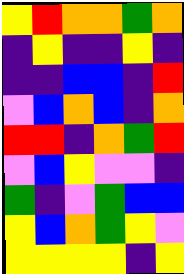[["yellow", "red", "orange", "orange", "green", "orange"], ["indigo", "yellow", "indigo", "indigo", "yellow", "indigo"], ["indigo", "indigo", "blue", "blue", "indigo", "red"], ["violet", "blue", "orange", "blue", "indigo", "orange"], ["red", "red", "indigo", "orange", "green", "red"], ["violet", "blue", "yellow", "violet", "violet", "indigo"], ["green", "indigo", "violet", "green", "blue", "blue"], ["yellow", "blue", "orange", "green", "yellow", "violet"], ["yellow", "yellow", "yellow", "yellow", "indigo", "yellow"]]